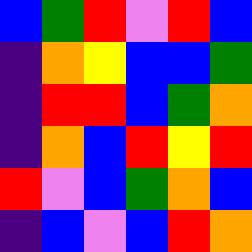[["blue", "green", "red", "violet", "red", "blue"], ["indigo", "orange", "yellow", "blue", "blue", "green"], ["indigo", "red", "red", "blue", "green", "orange"], ["indigo", "orange", "blue", "red", "yellow", "red"], ["red", "violet", "blue", "green", "orange", "blue"], ["indigo", "blue", "violet", "blue", "red", "orange"]]